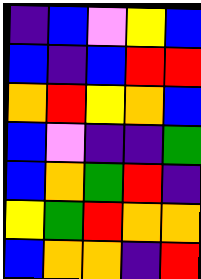[["indigo", "blue", "violet", "yellow", "blue"], ["blue", "indigo", "blue", "red", "red"], ["orange", "red", "yellow", "orange", "blue"], ["blue", "violet", "indigo", "indigo", "green"], ["blue", "orange", "green", "red", "indigo"], ["yellow", "green", "red", "orange", "orange"], ["blue", "orange", "orange", "indigo", "red"]]